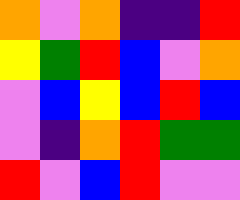[["orange", "violet", "orange", "indigo", "indigo", "red"], ["yellow", "green", "red", "blue", "violet", "orange"], ["violet", "blue", "yellow", "blue", "red", "blue"], ["violet", "indigo", "orange", "red", "green", "green"], ["red", "violet", "blue", "red", "violet", "violet"]]